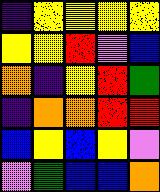[["indigo", "yellow", "yellow", "yellow", "yellow"], ["yellow", "yellow", "red", "violet", "blue"], ["orange", "indigo", "yellow", "red", "green"], ["indigo", "orange", "orange", "red", "red"], ["blue", "yellow", "blue", "yellow", "violet"], ["violet", "green", "blue", "blue", "orange"]]